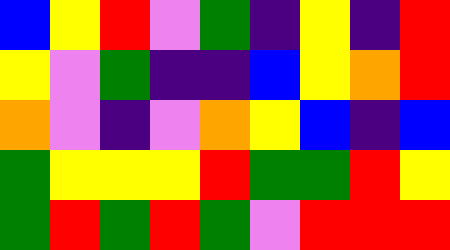[["blue", "yellow", "red", "violet", "green", "indigo", "yellow", "indigo", "red"], ["yellow", "violet", "green", "indigo", "indigo", "blue", "yellow", "orange", "red"], ["orange", "violet", "indigo", "violet", "orange", "yellow", "blue", "indigo", "blue"], ["green", "yellow", "yellow", "yellow", "red", "green", "green", "red", "yellow"], ["green", "red", "green", "red", "green", "violet", "red", "red", "red"]]